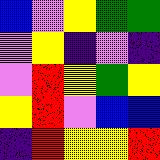[["blue", "violet", "yellow", "green", "green"], ["violet", "yellow", "indigo", "violet", "indigo"], ["violet", "red", "yellow", "green", "yellow"], ["yellow", "red", "violet", "blue", "blue"], ["indigo", "red", "yellow", "yellow", "red"]]